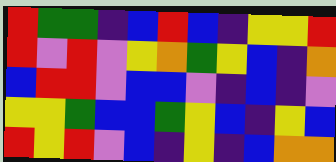[["red", "green", "green", "indigo", "blue", "red", "blue", "indigo", "yellow", "yellow", "red"], ["red", "violet", "red", "violet", "yellow", "orange", "green", "yellow", "blue", "indigo", "orange"], ["blue", "red", "red", "violet", "blue", "blue", "violet", "indigo", "blue", "indigo", "violet"], ["yellow", "yellow", "green", "blue", "blue", "green", "yellow", "blue", "indigo", "yellow", "blue"], ["red", "yellow", "red", "violet", "blue", "indigo", "yellow", "indigo", "blue", "orange", "orange"]]